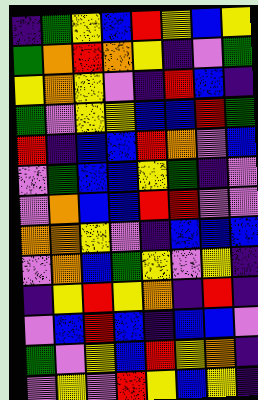[["indigo", "green", "yellow", "blue", "red", "yellow", "blue", "yellow"], ["green", "orange", "red", "orange", "yellow", "indigo", "violet", "green"], ["yellow", "orange", "yellow", "violet", "indigo", "red", "blue", "indigo"], ["green", "violet", "yellow", "yellow", "blue", "blue", "red", "green"], ["red", "indigo", "blue", "blue", "red", "orange", "violet", "blue"], ["violet", "green", "blue", "blue", "yellow", "green", "indigo", "violet"], ["violet", "orange", "blue", "blue", "red", "red", "violet", "violet"], ["orange", "orange", "yellow", "violet", "indigo", "blue", "blue", "blue"], ["violet", "orange", "blue", "green", "yellow", "violet", "yellow", "indigo"], ["indigo", "yellow", "red", "yellow", "orange", "indigo", "red", "indigo"], ["violet", "blue", "red", "blue", "indigo", "blue", "blue", "violet"], ["green", "violet", "yellow", "blue", "red", "yellow", "orange", "indigo"], ["violet", "yellow", "violet", "red", "yellow", "blue", "yellow", "indigo"]]